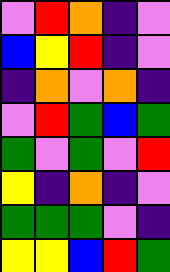[["violet", "red", "orange", "indigo", "violet"], ["blue", "yellow", "red", "indigo", "violet"], ["indigo", "orange", "violet", "orange", "indigo"], ["violet", "red", "green", "blue", "green"], ["green", "violet", "green", "violet", "red"], ["yellow", "indigo", "orange", "indigo", "violet"], ["green", "green", "green", "violet", "indigo"], ["yellow", "yellow", "blue", "red", "green"]]